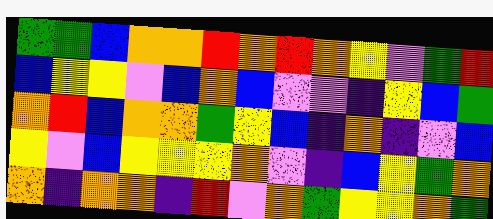[["green", "green", "blue", "orange", "orange", "red", "orange", "red", "orange", "yellow", "violet", "green", "red"], ["blue", "yellow", "yellow", "violet", "blue", "orange", "blue", "violet", "violet", "indigo", "yellow", "blue", "green"], ["orange", "red", "blue", "orange", "orange", "green", "yellow", "blue", "indigo", "orange", "indigo", "violet", "blue"], ["yellow", "violet", "blue", "yellow", "yellow", "yellow", "orange", "violet", "indigo", "blue", "yellow", "green", "orange"], ["orange", "indigo", "orange", "orange", "indigo", "red", "violet", "orange", "green", "yellow", "yellow", "orange", "green"]]